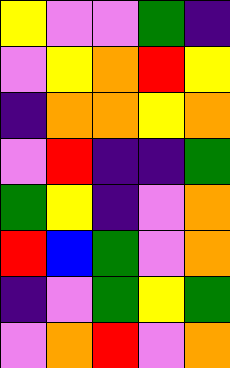[["yellow", "violet", "violet", "green", "indigo"], ["violet", "yellow", "orange", "red", "yellow"], ["indigo", "orange", "orange", "yellow", "orange"], ["violet", "red", "indigo", "indigo", "green"], ["green", "yellow", "indigo", "violet", "orange"], ["red", "blue", "green", "violet", "orange"], ["indigo", "violet", "green", "yellow", "green"], ["violet", "orange", "red", "violet", "orange"]]